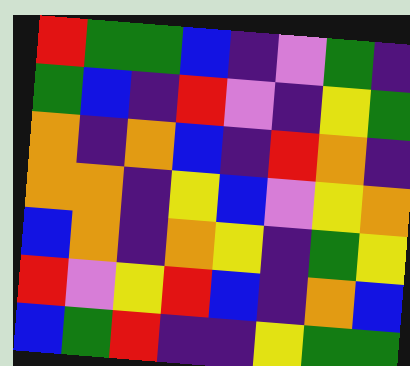[["red", "green", "green", "blue", "indigo", "violet", "green", "indigo"], ["green", "blue", "indigo", "red", "violet", "indigo", "yellow", "green"], ["orange", "indigo", "orange", "blue", "indigo", "red", "orange", "indigo"], ["orange", "orange", "indigo", "yellow", "blue", "violet", "yellow", "orange"], ["blue", "orange", "indigo", "orange", "yellow", "indigo", "green", "yellow"], ["red", "violet", "yellow", "red", "blue", "indigo", "orange", "blue"], ["blue", "green", "red", "indigo", "indigo", "yellow", "green", "green"]]